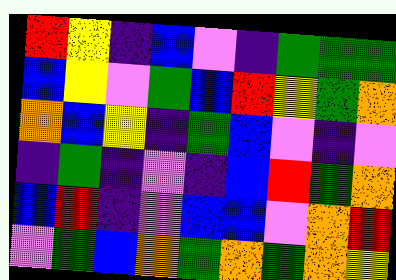[["red", "yellow", "indigo", "blue", "violet", "indigo", "green", "green", "green"], ["blue", "yellow", "violet", "green", "blue", "red", "yellow", "green", "orange"], ["orange", "blue", "yellow", "indigo", "green", "blue", "violet", "indigo", "violet"], ["indigo", "green", "indigo", "violet", "indigo", "blue", "red", "green", "orange"], ["blue", "red", "indigo", "violet", "blue", "blue", "violet", "orange", "red"], ["violet", "green", "blue", "orange", "green", "orange", "green", "orange", "yellow"]]